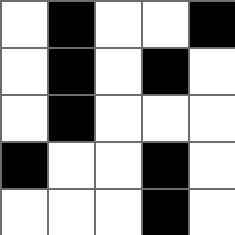[["white", "black", "white", "white", "black"], ["white", "black", "white", "black", "white"], ["white", "black", "white", "white", "white"], ["black", "white", "white", "black", "white"], ["white", "white", "white", "black", "white"]]